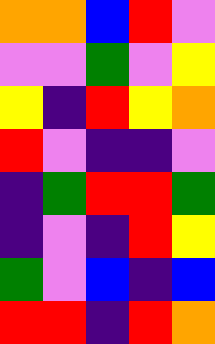[["orange", "orange", "blue", "red", "violet"], ["violet", "violet", "green", "violet", "yellow"], ["yellow", "indigo", "red", "yellow", "orange"], ["red", "violet", "indigo", "indigo", "violet"], ["indigo", "green", "red", "red", "green"], ["indigo", "violet", "indigo", "red", "yellow"], ["green", "violet", "blue", "indigo", "blue"], ["red", "red", "indigo", "red", "orange"]]